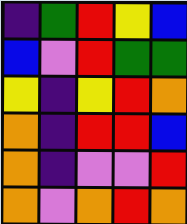[["indigo", "green", "red", "yellow", "blue"], ["blue", "violet", "red", "green", "green"], ["yellow", "indigo", "yellow", "red", "orange"], ["orange", "indigo", "red", "red", "blue"], ["orange", "indigo", "violet", "violet", "red"], ["orange", "violet", "orange", "red", "orange"]]